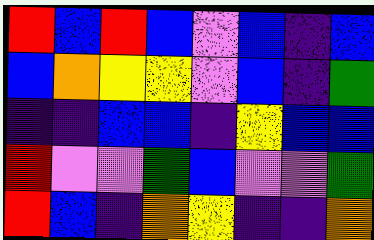[["red", "blue", "red", "blue", "violet", "blue", "indigo", "blue"], ["blue", "orange", "yellow", "yellow", "violet", "blue", "indigo", "green"], ["indigo", "indigo", "blue", "blue", "indigo", "yellow", "blue", "blue"], ["red", "violet", "violet", "green", "blue", "violet", "violet", "green"], ["red", "blue", "indigo", "orange", "yellow", "indigo", "indigo", "orange"]]